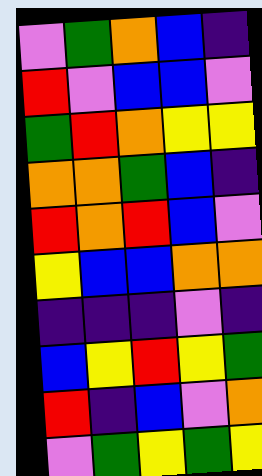[["violet", "green", "orange", "blue", "indigo"], ["red", "violet", "blue", "blue", "violet"], ["green", "red", "orange", "yellow", "yellow"], ["orange", "orange", "green", "blue", "indigo"], ["red", "orange", "red", "blue", "violet"], ["yellow", "blue", "blue", "orange", "orange"], ["indigo", "indigo", "indigo", "violet", "indigo"], ["blue", "yellow", "red", "yellow", "green"], ["red", "indigo", "blue", "violet", "orange"], ["violet", "green", "yellow", "green", "yellow"]]